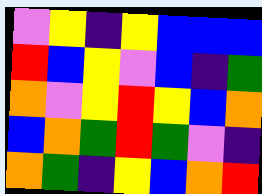[["violet", "yellow", "indigo", "yellow", "blue", "blue", "blue"], ["red", "blue", "yellow", "violet", "blue", "indigo", "green"], ["orange", "violet", "yellow", "red", "yellow", "blue", "orange"], ["blue", "orange", "green", "red", "green", "violet", "indigo"], ["orange", "green", "indigo", "yellow", "blue", "orange", "red"]]